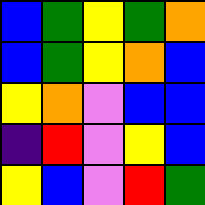[["blue", "green", "yellow", "green", "orange"], ["blue", "green", "yellow", "orange", "blue"], ["yellow", "orange", "violet", "blue", "blue"], ["indigo", "red", "violet", "yellow", "blue"], ["yellow", "blue", "violet", "red", "green"]]